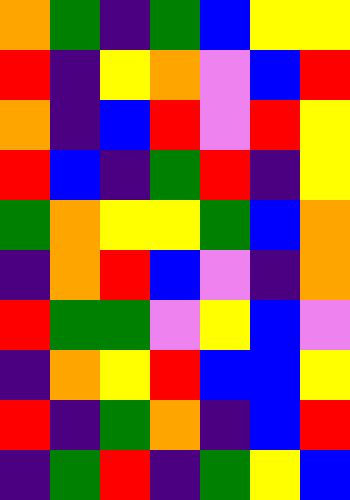[["orange", "green", "indigo", "green", "blue", "yellow", "yellow"], ["red", "indigo", "yellow", "orange", "violet", "blue", "red"], ["orange", "indigo", "blue", "red", "violet", "red", "yellow"], ["red", "blue", "indigo", "green", "red", "indigo", "yellow"], ["green", "orange", "yellow", "yellow", "green", "blue", "orange"], ["indigo", "orange", "red", "blue", "violet", "indigo", "orange"], ["red", "green", "green", "violet", "yellow", "blue", "violet"], ["indigo", "orange", "yellow", "red", "blue", "blue", "yellow"], ["red", "indigo", "green", "orange", "indigo", "blue", "red"], ["indigo", "green", "red", "indigo", "green", "yellow", "blue"]]